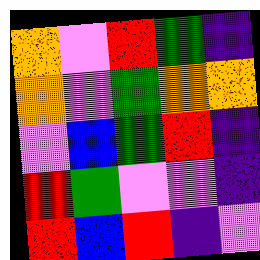[["orange", "violet", "red", "green", "indigo"], ["orange", "violet", "green", "orange", "orange"], ["violet", "blue", "green", "red", "indigo"], ["red", "green", "violet", "violet", "indigo"], ["red", "blue", "red", "indigo", "violet"]]